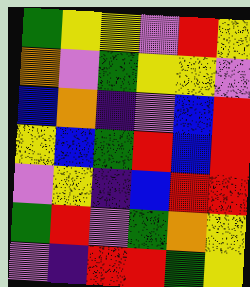[["green", "yellow", "yellow", "violet", "red", "yellow"], ["orange", "violet", "green", "yellow", "yellow", "violet"], ["blue", "orange", "indigo", "violet", "blue", "red"], ["yellow", "blue", "green", "red", "blue", "red"], ["violet", "yellow", "indigo", "blue", "red", "red"], ["green", "red", "violet", "green", "orange", "yellow"], ["violet", "indigo", "red", "red", "green", "yellow"]]